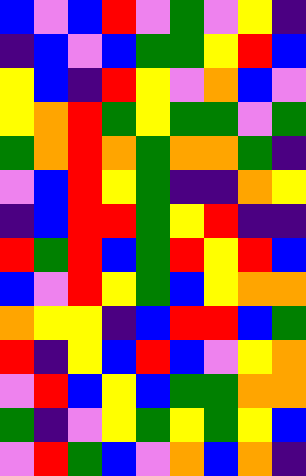[["blue", "violet", "blue", "red", "violet", "green", "violet", "yellow", "indigo"], ["indigo", "blue", "violet", "blue", "green", "green", "yellow", "red", "blue"], ["yellow", "blue", "indigo", "red", "yellow", "violet", "orange", "blue", "violet"], ["yellow", "orange", "red", "green", "yellow", "green", "green", "violet", "green"], ["green", "orange", "red", "orange", "green", "orange", "orange", "green", "indigo"], ["violet", "blue", "red", "yellow", "green", "indigo", "indigo", "orange", "yellow"], ["indigo", "blue", "red", "red", "green", "yellow", "red", "indigo", "indigo"], ["red", "green", "red", "blue", "green", "red", "yellow", "red", "blue"], ["blue", "violet", "red", "yellow", "green", "blue", "yellow", "orange", "orange"], ["orange", "yellow", "yellow", "indigo", "blue", "red", "red", "blue", "green"], ["red", "indigo", "yellow", "blue", "red", "blue", "violet", "yellow", "orange"], ["violet", "red", "blue", "yellow", "blue", "green", "green", "orange", "orange"], ["green", "indigo", "violet", "yellow", "green", "yellow", "green", "yellow", "blue"], ["violet", "red", "green", "blue", "violet", "orange", "blue", "orange", "indigo"]]